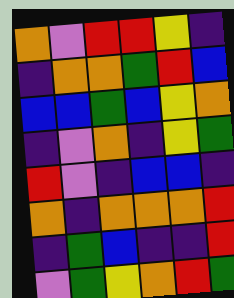[["orange", "violet", "red", "red", "yellow", "indigo"], ["indigo", "orange", "orange", "green", "red", "blue"], ["blue", "blue", "green", "blue", "yellow", "orange"], ["indigo", "violet", "orange", "indigo", "yellow", "green"], ["red", "violet", "indigo", "blue", "blue", "indigo"], ["orange", "indigo", "orange", "orange", "orange", "red"], ["indigo", "green", "blue", "indigo", "indigo", "red"], ["violet", "green", "yellow", "orange", "red", "green"]]